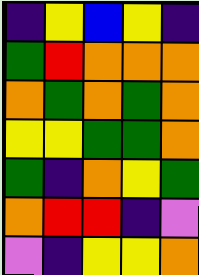[["indigo", "yellow", "blue", "yellow", "indigo"], ["green", "red", "orange", "orange", "orange"], ["orange", "green", "orange", "green", "orange"], ["yellow", "yellow", "green", "green", "orange"], ["green", "indigo", "orange", "yellow", "green"], ["orange", "red", "red", "indigo", "violet"], ["violet", "indigo", "yellow", "yellow", "orange"]]